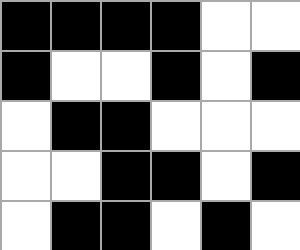[["black", "black", "black", "black", "white", "white"], ["black", "white", "white", "black", "white", "black"], ["white", "black", "black", "white", "white", "white"], ["white", "white", "black", "black", "white", "black"], ["white", "black", "black", "white", "black", "white"]]